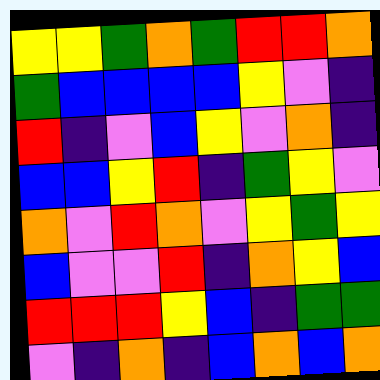[["yellow", "yellow", "green", "orange", "green", "red", "red", "orange"], ["green", "blue", "blue", "blue", "blue", "yellow", "violet", "indigo"], ["red", "indigo", "violet", "blue", "yellow", "violet", "orange", "indigo"], ["blue", "blue", "yellow", "red", "indigo", "green", "yellow", "violet"], ["orange", "violet", "red", "orange", "violet", "yellow", "green", "yellow"], ["blue", "violet", "violet", "red", "indigo", "orange", "yellow", "blue"], ["red", "red", "red", "yellow", "blue", "indigo", "green", "green"], ["violet", "indigo", "orange", "indigo", "blue", "orange", "blue", "orange"]]